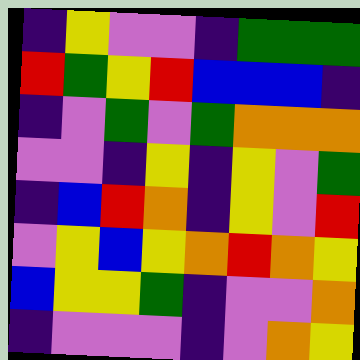[["indigo", "yellow", "violet", "violet", "indigo", "green", "green", "green"], ["red", "green", "yellow", "red", "blue", "blue", "blue", "indigo"], ["indigo", "violet", "green", "violet", "green", "orange", "orange", "orange"], ["violet", "violet", "indigo", "yellow", "indigo", "yellow", "violet", "green"], ["indigo", "blue", "red", "orange", "indigo", "yellow", "violet", "red"], ["violet", "yellow", "blue", "yellow", "orange", "red", "orange", "yellow"], ["blue", "yellow", "yellow", "green", "indigo", "violet", "violet", "orange"], ["indigo", "violet", "violet", "violet", "indigo", "violet", "orange", "yellow"]]